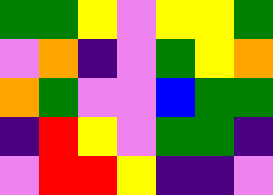[["green", "green", "yellow", "violet", "yellow", "yellow", "green"], ["violet", "orange", "indigo", "violet", "green", "yellow", "orange"], ["orange", "green", "violet", "violet", "blue", "green", "green"], ["indigo", "red", "yellow", "violet", "green", "green", "indigo"], ["violet", "red", "red", "yellow", "indigo", "indigo", "violet"]]